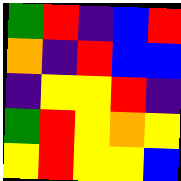[["green", "red", "indigo", "blue", "red"], ["orange", "indigo", "red", "blue", "blue"], ["indigo", "yellow", "yellow", "red", "indigo"], ["green", "red", "yellow", "orange", "yellow"], ["yellow", "red", "yellow", "yellow", "blue"]]